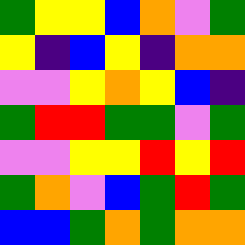[["green", "yellow", "yellow", "blue", "orange", "violet", "green"], ["yellow", "indigo", "blue", "yellow", "indigo", "orange", "orange"], ["violet", "violet", "yellow", "orange", "yellow", "blue", "indigo"], ["green", "red", "red", "green", "green", "violet", "green"], ["violet", "violet", "yellow", "yellow", "red", "yellow", "red"], ["green", "orange", "violet", "blue", "green", "red", "green"], ["blue", "blue", "green", "orange", "green", "orange", "orange"]]